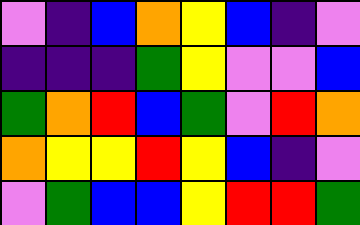[["violet", "indigo", "blue", "orange", "yellow", "blue", "indigo", "violet"], ["indigo", "indigo", "indigo", "green", "yellow", "violet", "violet", "blue"], ["green", "orange", "red", "blue", "green", "violet", "red", "orange"], ["orange", "yellow", "yellow", "red", "yellow", "blue", "indigo", "violet"], ["violet", "green", "blue", "blue", "yellow", "red", "red", "green"]]